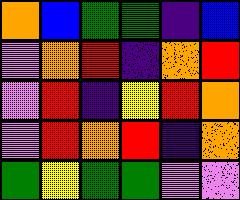[["orange", "blue", "green", "green", "indigo", "blue"], ["violet", "orange", "red", "indigo", "orange", "red"], ["violet", "red", "indigo", "yellow", "red", "orange"], ["violet", "red", "orange", "red", "indigo", "orange"], ["green", "yellow", "green", "green", "violet", "violet"]]